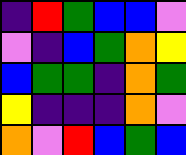[["indigo", "red", "green", "blue", "blue", "violet"], ["violet", "indigo", "blue", "green", "orange", "yellow"], ["blue", "green", "green", "indigo", "orange", "green"], ["yellow", "indigo", "indigo", "indigo", "orange", "violet"], ["orange", "violet", "red", "blue", "green", "blue"]]